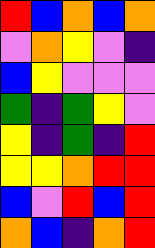[["red", "blue", "orange", "blue", "orange"], ["violet", "orange", "yellow", "violet", "indigo"], ["blue", "yellow", "violet", "violet", "violet"], ["green", "indigo", "green", "yellow", "violet"], ["yellow", "indigo", "green", "indigo", "red"], ["yellow", "yellow", "orange", "red", "red"], ["blue", "violet", "red", "blue", "red"], ["orange", "blue", "indigo", "orange", "red"]]